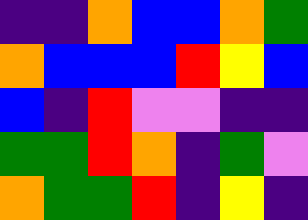[["indigo", "indigo", "orange", "blue", "blue", "orange", "green"], ["orange", "blue", "blue", "blue", "red", "yellow", "blue"], ["blue", "indigo", "red", "violet", "violet", "indigo", "indigo"], ["green", "green", "red", "orange", "indigo", "green", "violet"], ["orange", "green", "green", "red", "indigo", "yellow", "indigo"]]